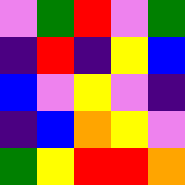[["violet", "green", "red", "violet", "green"], ["indigo", "red", "indigo", "yellow", "blue"], ["blue", "violet", "yellow", "violet", "indigo"], ["indigo", "blue", "orange", "yellow", "violet"], ["green", "yellow", "red", "red", "orange"]]